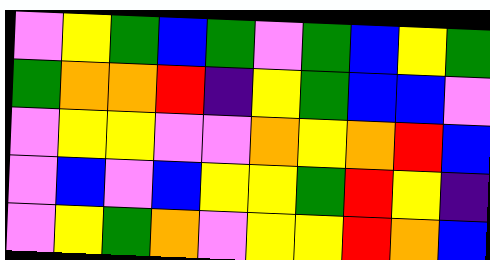[["violet", "yellow", "green", "blue", "green", "violet", "green", "blue", "yellow", "green"], ["green", "orange", "orange", "red", "indigo", "yellow", "green", "blue", "blue", "violet"], ["violet", "yellow", "yellow", "violet", "violet", "orange", "yellow", "orange", "red", "blue"], ["violet", "blue", "violet", "blue", "yellow", "yellow", "green", "red", "yellow", "indigo"], ["violet", "yellow", "green", "orange", "violet", "yellow", "yellow", "red", "orange", "blue"]]